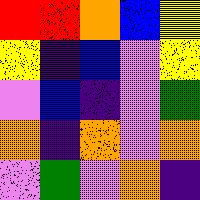[["red", "red", "orange", "blue", "yellow"], ["yellow", "indigo", "blue", "violet", "yellow"], ["violet", "blue", "indigo", "violet", "green"], ["orange", "indigo", "orange", "violet", "orange"], ["violet", "green", "violet", "orange", "indigo"]]